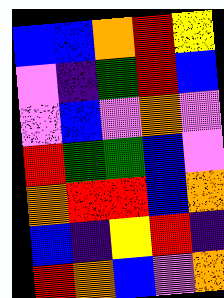[["blue", "blue", "orange", "red", "yellow"], ["violet", "indigo", "green", "red", "blue"], ["violet", "blue", "violet", "orange", "violet"], ["red", "green", "green", "blue", "violet"], ["orange", "red", "red", "blue", "orange"], ["blue", "indigo", "yellow", "red", "indigo"], ["red", "orange", "blue", "violet", "orange"]]